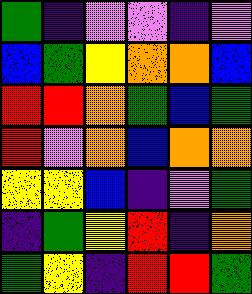[["green", "indigo", "violet", "violet", "indigo", "violet"], ["blue", "green", "yellow", "orange", "orange", "blue"], ["red", "red", "orange", "green", "blue", "green"], ["red", "violet", "orange", "blue", "orange", "orange"], ["yellow", "yellow", "blue", "indigo", "violet", "green"], ["indigo", "green", "yellow", "red", "indigo", "orange"], ["green", "yellow", "indigo", "red", "red", "green"]]